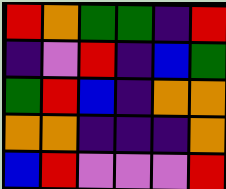[["red", "orange", "green", "green", "indigo", "red"], ["indigo", "violet", "red", "indigo", "blue", "green"], ["green", "red", "blue", "indigo", "orange", "orange"], ["orange", "orange", "indigo", "indigo", "indigo", "orange"], ["blue", "red", "violet", "violet", "violet", "red"]]